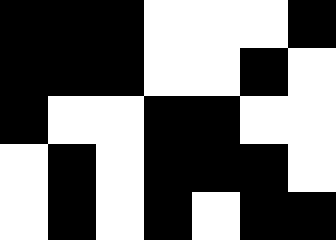[["black", "black", "black", "white", "white", "white", "black"], ["black", "black", "black", "white", "white", "black", "white"], ["black", "white", "white", "black", "black", "white", "white"], ["white", "black", "white", "black", "black", "black", "white"], ["white", "black", "white", "black", "white", "black", "black"]]